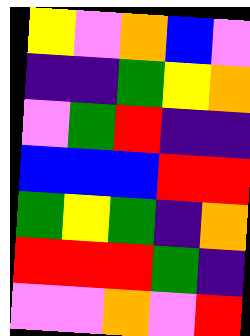[["yellow", "violet", "orange", "blue", "violet"], ["indigo", "indigo", "green", "yellow", "orange"], ["violet", "green", "red", "indigo", "indigo"], ["blue", "blue", "blue", "red", "red"], ["green", "yellow", "green", "indigo", "orange"], ["red", "red", "red", "green", "indigo"], ["violet", "violet", "orange", "violet", "red"]]